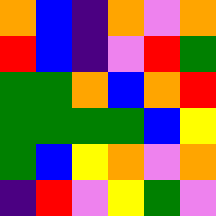[["orange", "blue", "indigo", "orange", "violet", "orange"], ["red", "blue", "indigo", "violet", "red", "green"], ["green", "green", "orange", "blue", "orange", "red"], ["green", "green", "green", "green", "blue", "yellow"], ["green", "blue", "yellow", "orange", "violet", "orange"], ["indigo", "red", "violet", "yellow", "green", "violet"]]